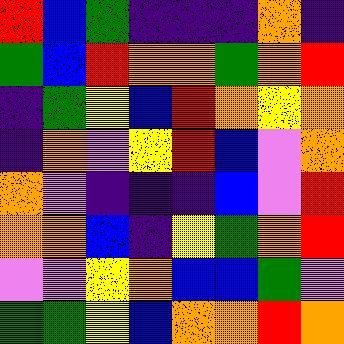[["red", "blue", "green", "indigo", "indigo", "indigo", "orange", "indigo"], ["green", "blue", "red", "orange", "orange", "green", "orange", "red"], ["indigo", "green", "yellow", "blue", "red", "orange", "yellow", "orange"], ["indigo", "orange", "violet", "yellow", "red", "blue", "violet", "orange"], ["orange", "violet", "indigo", "indigo", "indigo", "blue", "violet", "red"], ["orange", "orange", "blue", "indigo", "yellow", "green", "orange", "red"], ["violet", "violet", "yellow", "orange", "blue", "blue", "green", "violet"], ["green", "green", "yellow", "blue", "orange", "orange", "red", "orange"]]